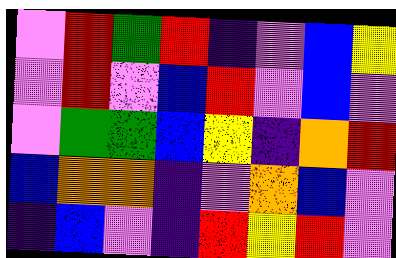[["violet", "red", "green", "red", "indigo", "violet", "blue", "yellow"], ["violet", "red", "violet", "blue", "red", "violet", "blue", "violet"], ["violet", "green", "green", "blue", "yellow", "indigo", "orange", "red"], ["blue", "orange", "orange", "indigo", "violet", "orange", "blue", "violet"], ["indigo", "blue", "violet", "indigo", "red", "yellow", "red", "violet"]]